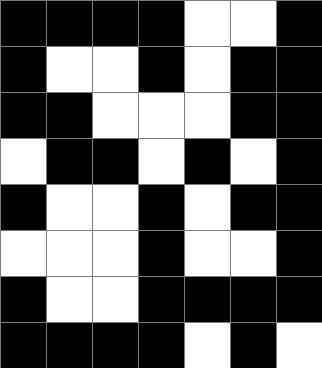[["black", "black", "black", "black", "white", "white", "black"], ["black", "white", "white", "black", "white", "black", "black"], ["black", "black", "white", "white", "white", "black", "black"], ["white", "black", "black", "white", "black", "white", "black"], ["black", "white", "white", "black", "white", "black", "black"], ["white", "white", "white", "black", "white", "white", "black"], ["black", "white", "white", "black", "black", "black", "black"], ["black", "black", "black", "black", "white", "black", "white"]]